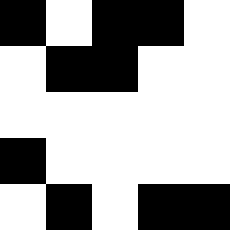[["black", "white", "black", "black", "white"], ["white", "black", "black", "white", "white"], ["white", "white", "white", "white", "white"], ["black", "white", "white", "white", "white"], ["white", "black", "white", "black", "black"]]